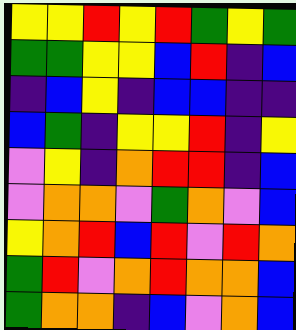[["yellow", "yellow", "red", "yellow", "red", "green", "yellow", "green"], ["green", "green", "yellow", "yellow", "blue", "red", "indigo", "blue"], ["indigo", "blue", "yellow", "indigo", "blue", "blue", "indigo", "indigo"], ["blue", "green", "indigo", "yellow", "yellow", "red", "indigo", "yellow"], ["violet", "yellow", "indigo", "orange", "red", "red", "indigo", "blue"], ["violet", "orange", "orange", "violet", "green", "orange", "violet", "blue"], ["yellow", "orange", "red", "blue", "red", "violet", "red", "orange"], ["green", "red", "violet", "orange", "red", "orange", "orange", "blue"], ["green", "orange", "orange", "indigo", "blue", "violet", "orange", "blue"]]